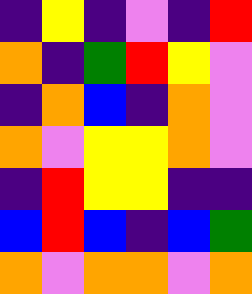[["indigo", "yellow", "indigo", "violet", "indigo", "red"], ["orange", "indigo", "green", "red", "yellow", "violet"], ["indigo", "orange", "blue", "indigo", "orange", "violet"], ["orange", "violet", "yellow", "yellow", "orange", "violet"], ["indigo", "red", "yellow", "yellow", "indigo", "indigo"], ["blue", "red", "blue", "indigo", "blue", "green"], ["orange", "violet", "orange", "orange", "violet", "orange"]]